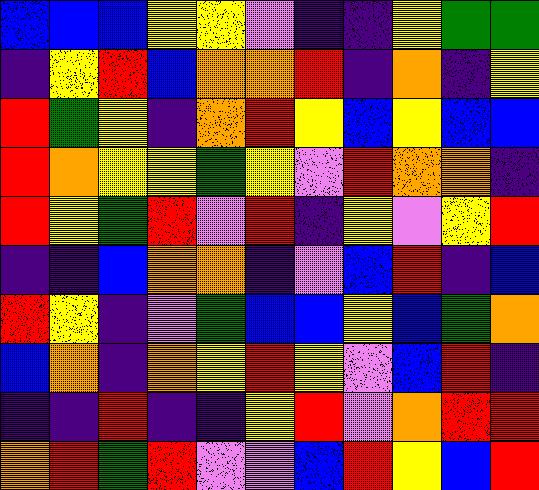[["blue", "blue", "blue", "yellow", "yellow", "violet", "indigo", "indigo", "yellow", "green", "green"], ["indigo", "yellow", "red", "blue", "orange", "orange", "red", "indigo", "orange", "indigo", "yellow"], ["red", "green", "yellow", "indigo", "orange", "red", "yellow", "blue", "yellow", "blue", "blue"], ["red", "orange", "yellow", "yellow", "green", "yellow", "violet", "red", "orange", "orange", "indigo"], ["red", "yellow", "green", "red", "violet", "red", "indigo", "yellow", "violet", "yellow", "red"], ["indigo", "indigo", "blue", "orange", "orange", "indigo", "violet", "blue", "red", "indigo", "blue"], ["red", "yellow", "indigo", "violet", "green", "blue", "blue", "yellow", "blue", "green", "orange"], ["blue", "orange", "indigo", "orange", "yellow", "red", "yellow", "violet", "blue", "red", "indigo"], ["indigo", "indigo", "red", "indigo", "indigo", "yellow", "red", "violet", "orange", "red", "red"], ["orange", "red", "green", "red", "violet", "violet", "blue", "red", "yellow", "blue", "red"]]